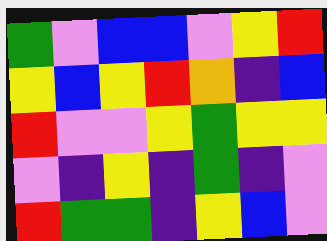[["green", "violet", "blue", "blue", "violet", "yellow", "red"], ["yellow", "blue", "yellow", "red", "orange", "indigo", "blue"], ["red", "violet", "violet", "yellow", "green", "yellow", "yellow"], ["violet", "indigo", "yellow", "indigo", "green", "indigo", "violet"], ["red", "green", "green", "indigo", "yellow", "blue", "violet"]]